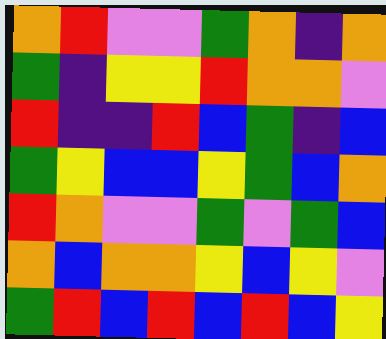[["orange", "red", "violet", "violet", "green", "orange", "indigo", "orange"], ["green", "indigo", "yellow", "yellow", "red", "orange", "orange", "violet"], ["red", "indigo", "indigo", "red", "blue", "green", "indigo", "blue"], ["green", "yellow", "blue", "blue", "yellow", "green", "blue", "orange"], ["red", "orange", "violet", "violet", "green", "violet", "green", "blue"], ["orange", "blue", "orange", "orange", "yellow", "blue", "yellow", "violet"], ["green", "red", "blue", "red", "blue", "red", "blue", "yellow"]]